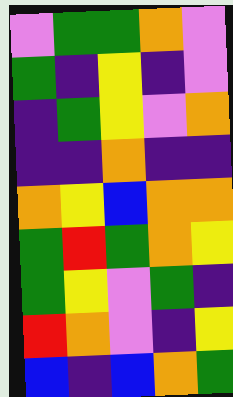[["violet", "green", "green", "orange", "violet"], ["green", "indigo", "yellow", "indigo", "violet"], ["indigo", "green", "yellow", "violet", "orange"], ["indigo", "indigo", "orange", "indigo", "indigo"], ["orange", "yellow", "blue", "orange", "orange"], ["green", "red", "green", "orange", "yellow"], ["green", "yellow", "violet", "green", "indigo"], ["red", "orange", "violet", "indigo", "yellow"], ["blue", "indigo", "blue", "orange", "green"]]